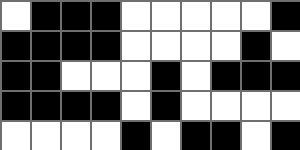[["white", "black", "black", "black", "white", "white", "white", "white", "white", "black"], ["black", "black", "black", "black", "white", "white", "white", "white", "black", "white"], ["black", "black", "white", "white", "white", "black", "white", "black", "black", "black"], ["black", "black", "black", "black", "white", "black", "white", "white", "white", "white"], ["white", "white", "white", "white", "black", "white", "black", "black", "white", "black"]]